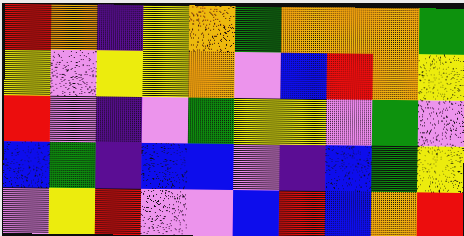[["red", "orange", "indigo", "yellow", "orange", "green", "orange", "orange", "orange", "green"], ["yellow", "violet", "yellow", "yellow", "orange", "violet", "blue", "red", "orange", "yellow"], ["red", "violet", "indigo", "violet", "green", "yellow", "yellow", "violet", "green", "violet"], ["blue", "green", "indigo", "blue", "blue", "violet", "indigo", "blue", "green", "yellow"], ["violet", "yellow", "red", "violet", "violet", "blue", "red", "blue", "orange", "red"]]